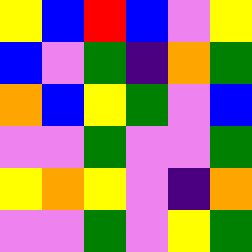[["yellow", "blue", "red", "blue", "violet", "yellow"], ["blue", "violet", "green", "indigo", "orange", "green"], ["orange", "blue", "yellow", "green", "violet", "blue"], ["violet", "violet", "green", "violet", "violet", "green"], ["yellow", "orange", "yellow", "violet", "indigo", "orange"], ["violet", "violet", "green", "violet", "yellow", "green"]]